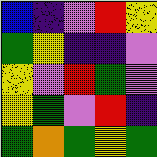[["blue", "indigo", "violet", "red", "yellow"], ["green", "yellow", "indigo", "indigo", "violet"], ["yellow", "violet", "red", "green", "violet"], ["yellow", "green", "violet", "red", "indigo"], ["green", "orange", "green", "yellow", "green"]]